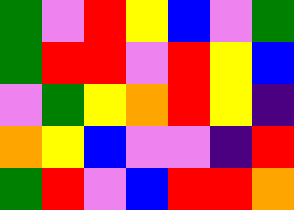[["green", "violet", "red", "yellow", "blue", "violet", "green"], ["green", "red", "red", "violet", "red", "yellow", "blue"], ["violet", "green", "yellow", "orange", "red", "yellow", "indigo"], ["orange", "yellow", "blue", "violet", "violet", "indigo", "red"], ["green", "red", "violet", "blue", "red", "red", "orange"]]